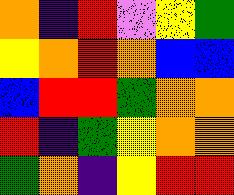[["orange", "indigo", "red", "violet", "yellow", "green"], ["yellow", "orange", "red", "orange", "blue", "blue"], ["blue", "red", "red", "green", "orange", "orange"], ["red", "indigo", "green", "yellow", "orange", "orange"], ["green", "orange", "indigo", "yellow", "red", "red"]]